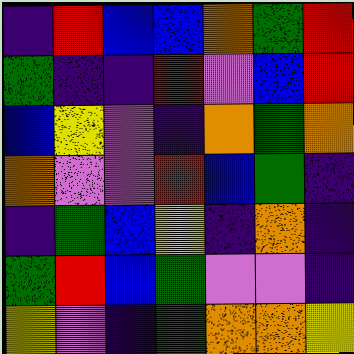[["indigo", "red", "blue", "blue", "orange", "green", "red"], ["green", "indigo", "indigo", "red", "violet", "blue", "red"], ["blue", "yellow", "violet", "indigo", "orange", "green", "orange"], ["orange", "violet", "violet", "red", "blue", "green", "indigo"], ["indigo", "green", "blue", "yellow", "indigo", "orange", "indigo"], ["green", "red", "blue", "green", "violet", "violet", "indigo"], ["yellow", "violet", "indigo", "green", "orange", "orange", "yellow"]]